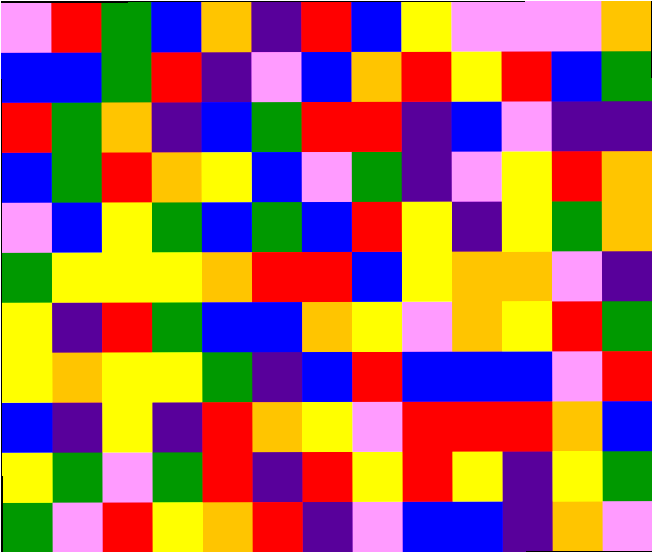[["violet", "red", "green", "blue", "orange", "indigo", "red", "blue", "yellow", "violet", "violet", "violet", "orange"], ["blue", "blue", "green", "red", "indigo", "violet", "blue", "orange", "red", "yellow", "red", "blue", "green"], ["red", "green", "orange", "indigo", "blue", "green", "red", "red", "indigo", "blue", "violet", "indigo", "indigo"], ["blue", "green", "red", "orange", "yellow", "blue", "violet", "green", "indigo", "violet", "yellow", "red", "orange"], ["violet", "blue", "yellow", "green", "blue", "green", "blue", "red", "yellow", "indigo", "yellow", "green", "orange"], ["green", "yellow", "yellow", "yellow", "orange", "red", "red", "blue", "yellow", "orange", "orange", "violet", "indigo"], ["yellow", "indigo", "red", "green", "blue", "blue", "orange", "yellow", "violet", "orange", "yellow", "red", "green"], ["yellow", "orange", "yellow", "yellow", "green", "indigo", "blue", "red", "blue", "blue", "blue", "violet", "red"], ["blue", "indigo", "yellow", "indigo", "red", "orange", "yellow", "violet", "red", "red", "red", "orange", "blue"], ["yellow", "green", "violet", "green", "red", "indigo", "red", "yellow", "red", "yellow", "indigo", "yellow", "green"], ["green", "violet", "red", "yellow", "orange", "red", "indigo", "violet", "blue", "blue", "indigo", "orange", "violet"]]